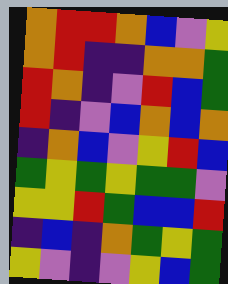[["orange", "red", "red", "orange", "blue", "violet", "yellow"], ["orange", "red", "indigo", "indigo", "orange", "orange", "green"], ["red", "orange", "indigo", "violet", "red", "blue", "green"], ["red", "indigo", "violet", "blue", "orange", "blue", "orange"], ["indigo", "orange", "blue", "violet", "yellow", "red", "blue"], ["green", "yellow", "green", "yellow", "green", "green", "violet"], ["yellow", "yellow", "red", "green", "blue", "blue", "red"], ["indigo", "blue", "indigo", "orange", "green", "yellow", "green"], ["yellow", "violet", "indigo", "violet", "yellow", "blue", "green"]]